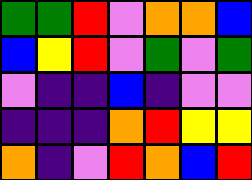[["green", "green", "red", "violet", "orange", "orange", "blue"], ["blue", "yellow", "red", "violet", "green", "violet", "green"], ["violet", "indigo", "indigo", "blue", "indigo", "violet", "violet"], ["indigo", "indigo", "indigo", "orange", "red", "yellow", "yellow"], ["orange", "indigo", "violet", "red", "orange", "blue", "red"]]